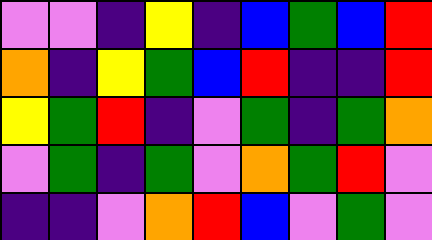[["violet", "violet", "indigo", "yellow", "indigo", "blue", "green", "blue", "red"], ["orange", "indigo", "yellow", "green", "blue", "red", "indigo", "indigo", "red"], ["yellow", "green", "red", "indigo", "violet", "green", "indigo", "green", "orange"], ["violet", "green", "indigo", "green", "violet", "orange", "green", "red", "violet"], ["indigo", "indigo", "violet", "orange", "red", "blue", "violet", "green", "violet"]]